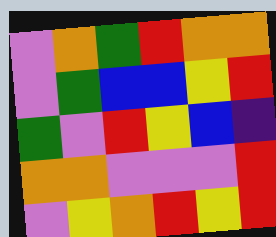[["violet", "orange", "green", "red", "orange", "orange"], ["violet", "green", "blue", "blue", "yellow", "red"], ["green", "violet", "red", "yellow", "blue", "indigo"], ["orange", "orange", "violet", "violet", "violet", "red"], ["violet", "yellow", "orange", "red", "yellow", "red"]]